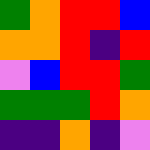[["green", "orange", "red", "red", "blue"], ["orange", "orange", "red", "indigo", "red"], ["violet", "blue", "red", "red", "green"], ["green", "green", "green", "red", "orange"], ["indigo", "indigo", "orange", "indigo", "violet"]]